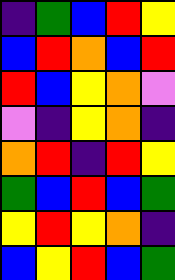[["indigo", "green", "blue", "red", "yellow"], ["blue", "red", "orange", "blue", "red"], ["red", "blue", "yellow", "orange", "violet"], ["violet", "indigo", "yellow", "orange", "indigo"], ["orange", "red", "indigo", "red", "yellow"], ["green", "blue", "red", "blue", "green"], ["yellow", "red", "yellow", "orange", "indigo"], ["blue", "yellow", "red", "blue", "green"]]